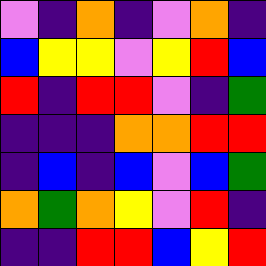[["violet", "indigo", "orange", "indigo", "violet", "orange", "indigo"], ["blue", "yellow", "yellow", "violet", "yellow", "red", "blue"], ["red", "indigo", "red", "red", "violet", "indigo", "green"], ["indigo", "indigo", "indigo", "orange", "orange", "red", "red"], ["indigo", "blue", "indigo", "blue", "violet", "blue", "green"], ["orange", "green", "orange", "yellow", "violet", "red", "indigo"], ["indigo", "indigo", "red", "red", "blue", "yellow", "red"]]